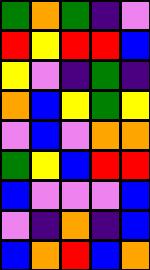[["green", "orange", "green", "indigo", "violet"], ["red", "yellow", "red", "red", "blue"], ["yellow", "violet", "indigo", "green", "indigo"], ["orange", "blue", "yellow", "green", "yellow"], ["violet", "blue", "violet", "orange", "orange"], ["green", "yellow", "blue", "red", "red"], ["blue", "violet", "violet", "violet", "blue"], ["violet", "indigo", "orange", "indigo", "blue"], ["blue", "orange", "red", "blue", "orange"]]